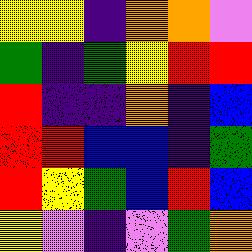[["yellow", "yellow", "indigo", "orange", "orange", "violet"], ["green", "indigo", "green", "yellow", "red", "red"], ["red", "indigo", "indigo", "orange", "indigo", "blue"], ["red", "red", "blue", "blue", "indigo", "green"], ["red", "yellow", "green", "blue", "red", "blue"], ["yellow", "violet", "indigo", "violet", "green", "orange"]]